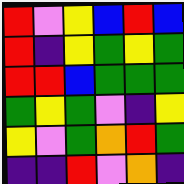[["red", "violet", "yellow", "blue", "red", "blue"], ["red", "indigo", "yellow", "green", "yellow", "green"], ["red", "red", "blue", "green", "green", "green"], ["green", "yellow", "green", "violet", "indigo", "yellow"], ["yellow", "violet", "green", "orange", "red", "green"], ["indigo", "indigo", "red", "violet", "orange", "indigo"]]